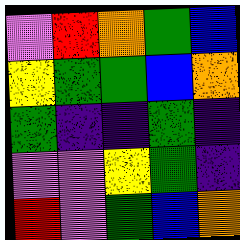[["violet", "red", "orange", "green", "blue"], ["yellow", "green", "green", "blue", "orange"], ["green", "indigo", "indigo", "green", "indigo"], ["violet", "violet", "yellow", "green", "indigo"], ["red", "violet", "green", "blue", "orange"]]